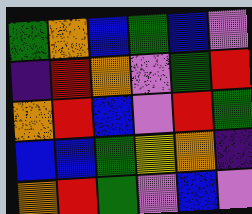[["green", "orange", "blue", "green", "blue", "violet"], ["indigo", "red", "orange", "violet", "green", "red"], ["orange", "red", "blue", "violet", "red", "green"], ["blue", "blue", "green", "yellow", "orange", "indigo"], ["orange", "red", "green", "violet", "blue", "violet"]]